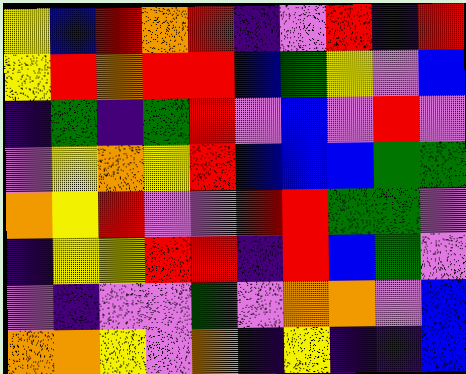[["yellow", "blue", "red", "orange", "red", "indigo", "violet", "red", "indigo", "red"], ["yellow", "red", "orange", "red", "red", "blue", "green", "yellow", "violet", "blue"], ["indigo", "green", "indigo", "green", "red", "violet", "blue", "violet", "red", "violet"], ["violet", "yellow", "orange", "yellow", "red", "blue", "blue", "blue", "green", "green"], ["orange", "yellow", "red", "violet", "violet", "red", "red", "green", "green", "violet"], ["indigo", "yellow", "yellow", "red", "red", "indigo", "red", "blue", "green", "violet"], ["violet", "indigo", "violet", "violet", "green", "violet", "orange", "orange", "violet", "blue"], ["orange", "orange", "yellow", "violet", "orange", "indigo", "yellow", "indigo", "indigo", "blue"]]